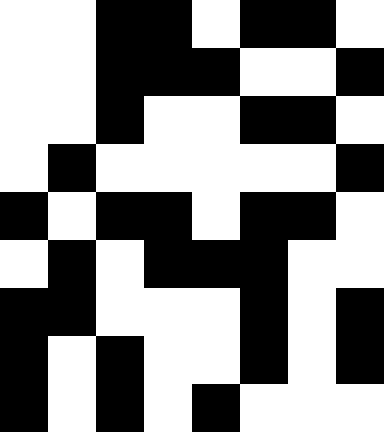[["white", "white", "black", "black", "white", "black", "black", "white"], ["white", "white", "black", "black", "black", "white", "white", "black"], ["white", "white", "black", "white", "white", "black", "black", "white"], ["white", "black", "white", "white", "white", "white", "white", "black"], ["black", "white", "black", "black", "white", "black", "black", "white"], ["white", "black", "white", "black", "black", "black", "white", "white"], ["black", "black", "white", "white", "white", "black", "white", "black"], ["black", "white", "black", "white", "white", "black", "white", "black"], ["black", "white", "black", "white", "black", "white", "white", "white"]]